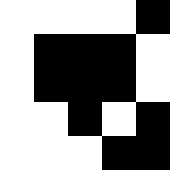[["white", "white", "white", "white", "black"], ["white", "black", "black", "black", "white"], ["white", "black", "black", "black", "white"], ["white", "white", "black", "white", "black"], ["white", "white", "white", "black", "black"]]